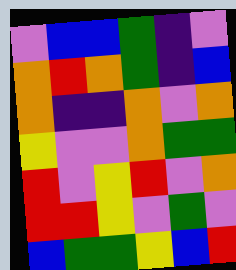[["violet", "blue", "blue", "green", "indigo", "violet"], ["orange", "red", "orange", "green", "indigo", "blue"], ["orange", "indigo", "indigo", "orange", "violet", "orange"], ["yellow", "violet", "violet", "orange", "green", "green"], ["red", "violet", "yellow", "red", "violet", "orange"], ["red", "red", "yellow", "violet", "green", "violet"], ["blue", "green", "green", "yellow", "blue", "red"]]